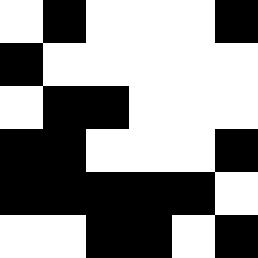[["white", "black", "white", "white", "white", "black"], ["black", "white", "white", "white", "white", "white"], ["white", "black", "black", "white", "white", "white"], ["black", "black", "white", "white", "white", "black"], ["black", "black", "black", "black", "black", "white"], ["white", "white", "black", "black", "white", "black"]]